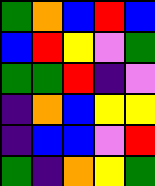[["green", "orange", "blue", "red", "blue"], ["blue", "red", "yellow", "violet", "green"], ["green", "green", "red", "indigo", "violet"], ["indigo", "orange", "blue", "yellow", "yellow"], ["indigo", "blue", "blue", "violet", "red"], ["green", "indigo", "orange", "yellow", "green"]]